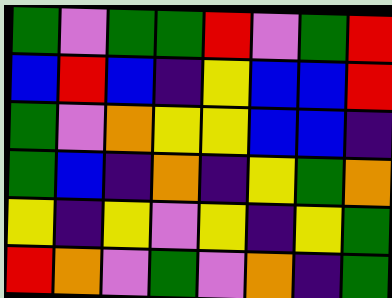[["green", "violet", "green", "green", "red", "violet", "green", "red"], ["blue", "red", "blue", "indigo", "yellow", "blue", "blue", "red"], ["green", "violet", "orange", "yellow", "yellow", "blue", "blue", "indigo"], ["green", "blue", "indigo", "orange", "indigo", "yellow", "green", "orange"], ["yellow", "indigo", "yellow", "violet", "yellow", "indigo", "yellow", "green"], ["red", "orange", "violet", "green", "violet", "orange", "indigo", "green"]]